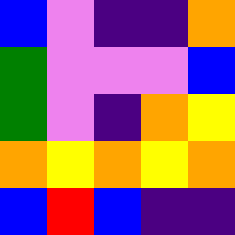[["blue", "violet", "indigo", "indigo", "orange"], ["green", "violet", "violet", "violet", "blue"], ["green", "violet", "indigo", "orange", "yellow"], ["orange", "yellow", "orange", "yellow", "orange"], ["blue", "red", "blue", "indigo", "indigo"]]